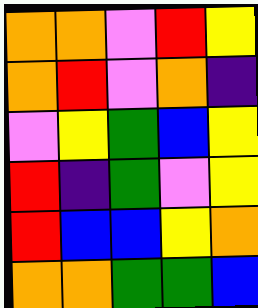[["orange", "orange", "violet", "red", "yellow"], ["orange", "red", "violet", "orange", "indigo"], ["violet", "yellow", "green", "blue", "yellow"], ["red", "indigo", "green", "violet", "yellow"], ["red", "blue", "blue", "yellow", "orange"], ["orange", "orange", "green", "green", "blue"]]